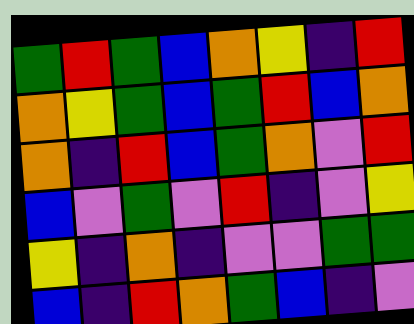[["green", "red", "green", "blue", "orange", "yellow", "indigo", "red"], ["orange", "yellow", "green", "blue", "green", "red", "blue", "orange"], ["orange", "indigo", "red", "blue", "green", "orange", "violet", "red"], ["blue", "violet", "green", "violet", "red", "indigo", "violet", "yellow"], ["yellow", "indigo", "orange", "indigo", "violet", "violet", "green", "green"], ["blue", "indigo", "red", "orange", "green", "blue", "indigo", "violet"]]